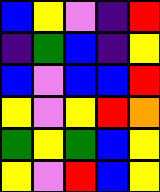[["blue", "yellow", "violet", "indigo", "red"], ["indigo", "green", "blue", "indigo", "yellow"], ["blue", "violet", "blue", "blue", "red"], ["yellow", "violet", "yellow", "red", "orange"], ["green", "yellow", "green", "blue", "yellow"], ["yellow", "violet", "red", "blue", "yellow"]]